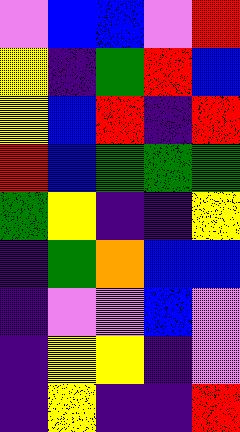[["violet", "blue", "blue", "violet", "red"], ["yellow", "indigo", "green", "red", "blue"], ["yellow", "blue", "red", "indigo", "red"], ["red", "blue", "green", "green", "green"], ["green", "yellow", "indigo", "indigo", "yellow"], ["indigo", "green", "orange", "blue", "blue"], ["indigo", "violet", "violet", "blue", "violet"], ["indigo", "yellow", "yellow", "indigo", "violet"], ["indigo", "yellow", "indigo", "indigo", "red"]]